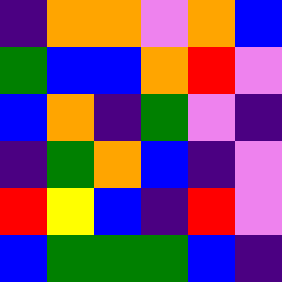[["indigo", "orange", "orange", "violet", "orange", "blue"], ["green", "blue", "blue", "orange", "red", "violet"], ["blue", "orange", "indigo", "green", "violet", "indigo"], ["indigo", "green", "orange", "blue", "indigo", "violet"], ["red", "yellow", "blue", "indigo", "red", "violet"], ["blue", "green", "green", "green", "blue", "indigo"]]